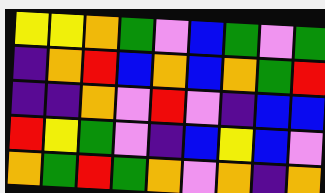[["yellow", "yellow", "orange", "green", "violet", "blue", "green", "violet", "green"], ["indigo", "orange", "red", "blue", "orange", "blue", "orange", "green", "red"], ["indigo", "indigo", "orange", "violet", "red", "violet", "indigo", "blue", "blue"], ["red", "yellow", "green", "violet", "indigo", "blue", "yellow", "blue", "violet"], ["orange", "green", "red", "green", "orange", "violet", "orange", "indigo", "orange"]]